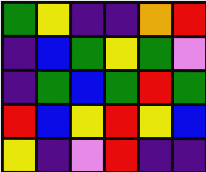[["green", "yellow", "indigo", "indigo", "orange", "red"], ["indigo", "blue", "green", "yellow", "green", "violet"], ["indigo", "green", "blue", "green", "red", "green"], ["red", "blue", "yellow", "red", "yellow", "blue"], ["yellow", "indigo", "violet", "red", "indigo", "indigo"]]